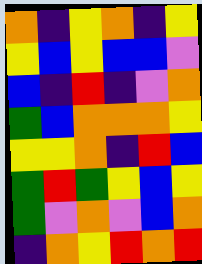[["orange", "indigo", "yellow", "orange", "indigo", "yellow"], ["yellow", "blue", "yellow", "blue", "blue", "violet"], ["blue", "indigo", "red", "indigo", "violet", "orange"], ["green", "blue", "orange", "orange", "orange", "yellow"], ["yellow", "yellow", "orange", "indigo", "red", "blue"], ["green", "red", "green", "yellow", "blue", "yellow"], ["green", "violet", "orange", "violet", "blue", "orange"], ["indigo", "orange", "yellow", "red", "orange", "red"]]